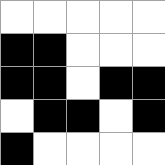[["white", "white", "white", "white", "white"], ["black", "black", "white", "white", "white"], ["black", "black", "white", "black", "black"], ["white", "black", "black", "white", "black"], ["black", "white", "white", "white", "white"]]